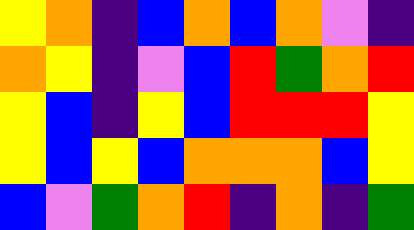[["yellow", "orange", "indigo", "blue", "orange", "blue", "orange", "violet", "indigo"], ["orange", "yellow", "indigo", "violet", "blue", "red", "green", "orange", "red"], ["yellow", "blue", "indigo", "yellow", "blue", "red", "red", "red", "yellow"], ["yellow", "blue", "yellow", "blue", "orange", "orange", "orange", "blue", "yellow"], ["blue", "violet", "green", "orange", "red", "indigo", "orange", "indigo", "green"]]